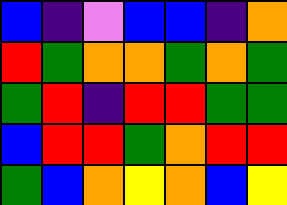[["blue", "indigo", "violet", "blue", "blue", "indigo", "orange"], ["red", "green", "orange", "orange", "green", "orange", "green"], ["green", "red", "indigo", "red", "red", "green", "green"], ["blue", "red", "red", "green", "orange", "red", "red"], ["green", "blue", "orange", "yellow", "orange", "blue", "yellow"]]